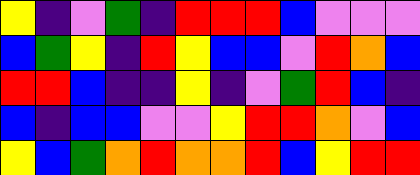[["yellow", "indigo", "violet", "green", "indigo", "red", "red", "red", "blue", "violet", "violet", "violet"], ["blue", "green", "yellow", "indigo", "red", "yellow", "blue", "blue", "violet", "red", "orange", "blue"], ["red", "red", "blue", "indigo", "indigo", "yellow", "indigo", "violet", "green", "red", "blue", "indigo"], ["blue", "indigo", "blue", "blue", "violet", "violet", "yellow", "red", "red", "orange", "violet", "blue"], ["yellow", "blue", "green", "orange", "red", "orange", "orange", "red", "blue", "yellow", "red", "red"]]